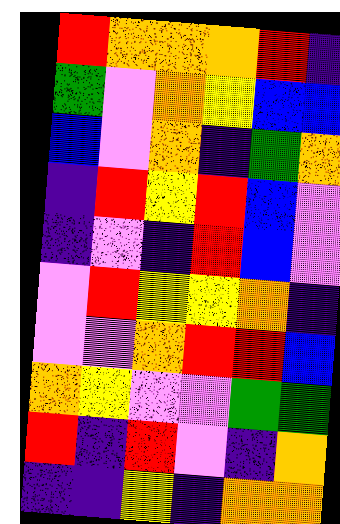[["red", "orange", "orange", "orange", "red", "indigo"], ["green", "violet", "orange", "yellow", "blue", "blue"], ["blue", "violet", "orange", "indigo", "green", "orange"], ["indigo", "red", "yellow", "red", "blue", "violet"], ["indigo", "violet", "indigo", "red", "blue", "violet"], ["violet", "red", "yellow", "yellow", "orange", "indigo"], ["violet", "violet", "orange", "red", "red", "blue"], ["orange", "yellow", "violet", "violet", "green", "green"], ["red", "indigo", "red", "violet", "indigo", "orange"], ["indigo", "indigo", "yellow", "indigo", "orange", "orange"]]